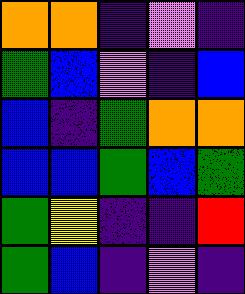[["orange", "orange", "indigo", "violet", "indigo"], ["green", "blue", "violet", "indigo", "blue"], ["blue", "indigo", "green", "orange", "orange"], ["blue", "blue", "green", "blue", "green"], ["green", "yellow", "indigo", "indigo", "red"], ["green", "blue", "indigo", "violet", "indigo"]]